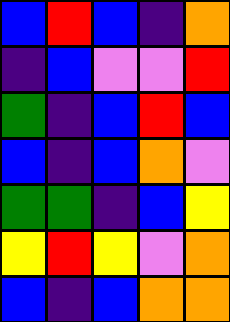[["blue", "red", "blue", "indigo", "orange"], ["indigo", "blue", "violet", "violet", "red"], ["green", "indigo", "blue", "red", "blue"], ["blue", "indigo", "blue", "orange", "violet"], ["green", "green", "indigo", "blue", "yellow"], ["yellow", "red", "yellow", "violet", "orange"], ["blue", "indigo", "blue", "orange", "orange"]]